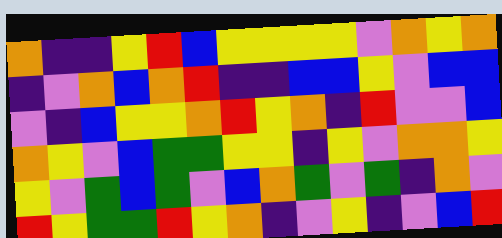[["orange", "indigo", "indigo", "yellow", "red", "blue", "yellow", "yellow", "yellow", "yellow", "violet", "orange", "yellow", "orange"], ["indigo", "violet", "orange", "blue", "orange", "red", "indigo", "indigo", "blue", "blue", "yellow", "violet", "blue", "blue"], ["violet", "indigo", "blue", "yellow", "yellow", "orange", "red", "yellow", "orange", "indigo", "red", "violet", "violet", "blue"], ["orange", "yellow", "violet", "blue", "green", "green", "yellow", "yellow", "indigo", "yellow", "violet", "orange", "orange", "yellow"], ["yellow", "violet", "green", "blue", "green", "violet", "blue", "orange", "green", "violet", "green", "indigo", "orange", "violet"], ["red", "yellow", "green", "green", "red", "yellow", "orange", "indigo", "violet", "yellow", "indigo", "violet", "blue", "red"]]